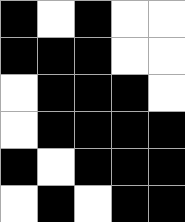[["black", "white", "black", "white", "white"], ["black", "black", "black", "white", "white"], ["white", "black", "black", "black", "white"], ["white", "black", "black", "black", "black"], ["black", "white", "black", "black", "black"], ["white", "black", "white", "black", "black"]]